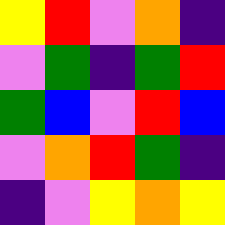[["yellow", "red", "violet", "orange", "indigo"], ["violet", "green", "indigo", "green", "red"], ["green", "blue", "violet", "red", "blue"], ["violet", "orange", "red", "green", "indigo"], ["indigo", "violet", "yellow", "orange", "yellow"]]